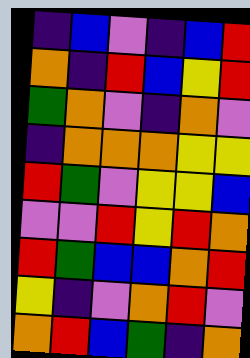[["indigo", "blue", "violet", "indigo", "blue", "red"], ["orange", "indigo", "red", "blue", "yellow", "red"], ["green", "orange", "violet", "indigo", "orange", "violet"], ["indigo", "orange", "orange", "orange", "yellow", "yellow"], ["red", "green", "violet", "yellow", "yellow", "blue"], ["violet", "violet", "red", "yellow", "red", "orange"], ["red", "green", "blue", "blue", "orange", "red"], ["yellow", "indigo", "violet", "orange", "red", "violet"], ["orange", "red", "blue", "green", "indigo", "orange"]]